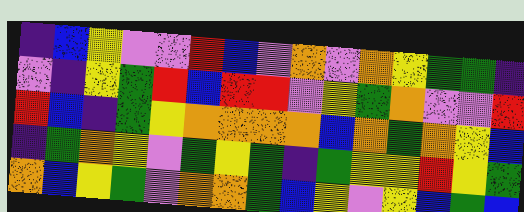[["indigo", "blue", "yellow", "violet", "violet", "red", "blue", "violet", "orange", "violet", "orange", "yellow", "green", "green", "indigo"], ["violet", "indigo", "yellow", "green", "red", "blue", "red", "red", "violet", "yellow", "green", "orange", "violet", "violet", "red"], ["red", "blue", "indigo", "green", "yellow", "orange", "orange", "orange", "orange", "blue", "orange", "green", "orange", "yellow", "blue"], ["indigo", "green", "orange", "yellow", "violet", "green", "yellow", "green", "indigo", "green", "yellow", "yellow", "red", "yellow", "green"], ["orange", "blue", "yellow", "green", "violet", "orange", "orange", "green", "blue", "yellow", "violet", "yellow", "blue", "green", "blue"]]